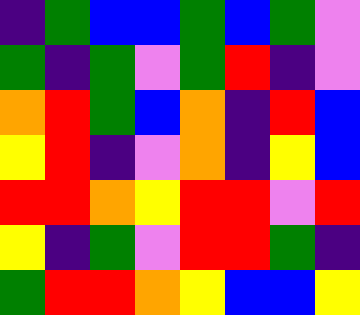[["indigo", "green", "blue", "blue", "green", "blue", "green", "violet"], ["green", "indigo", "green", "violet", "green", "red", "indigo", "violet"], ["orange", "red", "green", "blue", "orange", "indigo", "red", "blue"], ["yellow", "red", "indigo", "violet", "orange", "indigo", "yellow", "blue"], ["red", "red", "orange", "yellow", "red", "red", "violet", "red"], ["yellow", "indigo", "green", "violet", "red", "red", "green", "indigo"], ["green", "red", "red", "orange", "yellow", "blue", "blue", "yellow"]]